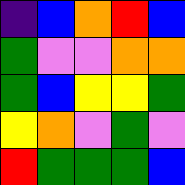[["indigo", "blue", "orange", "red", "blue"], ["green", "violet", "violet", "orange", "orange"], ["green", "blue", "yellow", "yellow", "green"], ["yellow", "orange", "violet", "green", "violet"], ["red", "green", "green", "green", "blue"]]